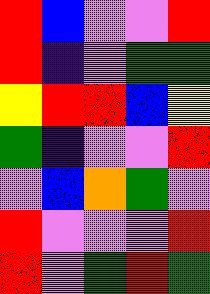[["red", "blue", "violet", "violet", "red"], ["red", "indigo", "violet", "green", "green"], ["yellow", "red", "red", "blue", "yellow"], ["green", "indigo", "violet", "violet", "red"], ["violet", "blue", "orange", "green", "violet"], ["red", "violet", "violet", "violet", "red"], ["red", "violet", "green", "red", "green"]]